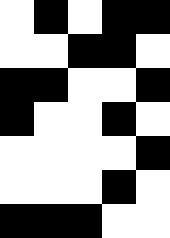[["white", "black", "white", "black", "black"], ["white", "white", "black", "black", "white"], ["black", "black", "white", "white", "black"], ["black", "white", "white", "black", "white"], ["white", "white", "white", "white", "black"], ["white", "white", "white", "black", "white"], ["black", "black", "black", "white", "white"]]